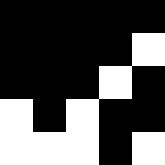[["black", "black", "black", "black", "black"], ["black", "black", "black", "black", "white"], ["black", "black", "black", "white", "black"], ["white", "black", "white", "black", "black"], ["white", "white", "white", "black", "white"]]